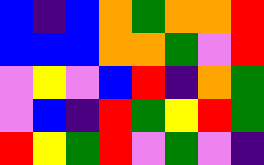[["blue", "indigo", "blue", "orange", "green", "orange", "orange", "red"], ["blue", "blue", "blue", "orange", "orange", "green", "violet", "red"], ["violet", "yellow", "violet", "blue", "red", "indigo", "orange", "green"], ["violet", "blue", "indigo", "red", "green", "yellow", "red", "green"], ["red", "yellow", "green", "red", "violet", "green", "violet", "indigo"]]